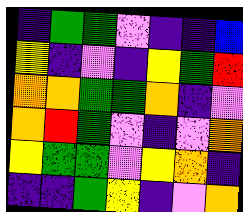[["indigo", "green", "green", "violet", "indigo", "indigo", "blue"], ["yellow", "indigo", "violet", "indigo", "yellow", "green", "red"], ["orange", "orange", "green", "green", "orange", "indigo", "violet"], ["orange", "red", "green", "violet", "indigo", "violet", "orange"], ["yellow", "green", "green", "violet", "yellow", "orange", "indigo"], ["indigo", "indigo", "green", "yellow", "indigo", "violet", "orange"]]